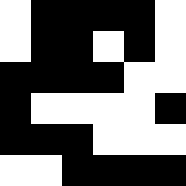[["white", "black", "black", "black", "black", "white"], ["white", "black", "black", "white", "black", "white"], ["black", "black", "black", "black", "white", "white"], ["black", "white", "white", "white", "white", "black"], ["black", "black", "black", "white", "white", "white"], ["white", "white", "black", "black", "black", "black"]]